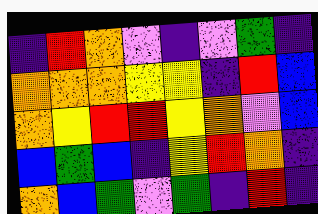[["indigo", "red", "orange", "violet", "indigo", "violet", "green", "indigo"], ["orange", "orange", "orange", "yellow", "yellow", "indigo", "red", "blue"], ["orange", "yellow", "red", "red", "yellow", "orange", "violet", "blue"], ["blue", "green", "blue", "indigo", "yellow", "red", "orange", "indigo"], ["orange", "blue", "green", "violet", "green", "indigo", "red", "indigo"]]